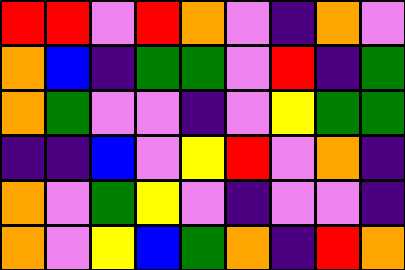[["red", "red", "violet", "red", "orange", "violet", "indigo", "orange", "violet"], ["orange", "blue", "indigo", "green", "green", "violet", "red", "indigo", "green"], ["orange", "green", "violet", "violet", "indigo", "violet", "yellow", "green", "green"], ["indigo", "indigo", "blue", "violet", "yellow", "red", "violet", "orange", "indigo"], ["orange", "violet", "green", "yellow", "violet", "indigo", "violet", "violet", "indigo"], ["orange", "violet", "yellow", "blue", "green", "orange", "indigo", "red", "orange"]]